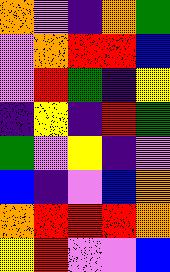[["orange", "violet", "indigo", "orange", "green"], ["violet", "orange", "red", "red", "blue"], ["violet", "red", "green", "indigo", "yellow"], ["indigo", "yellow", "indigo", "red", "green"], ["green", "violet", "yellow", "indigo", "violet"], ["blue", "indigo", "violet", "blue", "orange"], ["orange", "red", "red", "red", "orange"], ["yellow", "red", "violet", "violet", "blue"]]